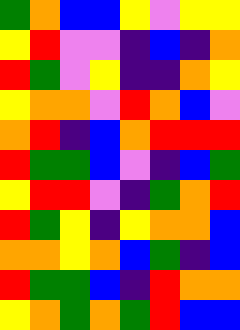[["green", "orange", "blue", "blue", "yellow", "violet", "yellow", "yellow"], ["yellow", "red", "violet", "violet", "indigo", "blue", "indigo", "orange"], ["red", "green", "violet", "yellow", "indigo", "indigo", "orange", "yellow"], ["yellow", "orange", "orange", "violet", "red", "orange", "blue", "violet"], ["orange", "red", "indigo", "blue", "orange", "red", "red", "red"], ["red", "green", "green", "blue", "violet", "indigo", "blue", "green"], ["yellow", "red", "red", "violet", "indigo", "green", "orange", "red"], ["red", "green", "yellow", "indigo", "yellow", "orange", "orange", "blue"], ["orange", "orange", "yellow", "orange", "blue", "green", "indigo", "blue"], ["red", "green", "green", "blue", "indigo", "red", "orange", "orange"], ["yellow", "orange", "green", "orange", "green", "red", "blue", "blue"]]